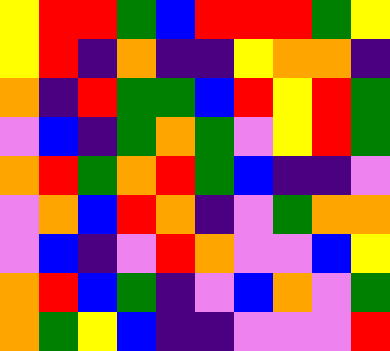[["yellow", "red", "red", "green", "blue", "red", "red", "red", "green", "yellow"], ["yellow", "red", "indigo", "orange", "indigo", "indigo", "yellow", "orange", "orange", "indigo"], ["orange", "indigo", "red", "green", "green", "blue", "red", "yellow", "red", "green"], ["violet", "blue", "indigo", "green", "orange", "green", "violet", "yellow", "red", "green"], ["orange", "red", "green", "orange", "red", "green", "blue", "indigo", "indigo", "violet"], ["violet", "orange", "blue", "red", "orange", "indigo", "violet", "green", "orange", "orange"], ["violet", "blue", "indigo", "violet", "red", "orange", "violet", "violet", "blue", "yellow"], ["orange", "red", "blue", "green", "indigo", "violet", "blue", "orange", "violet", "green"], ["orange", "green", "yellow", "blue", "indigo", "indigo", "violet", "violet", "violet", "red"]]